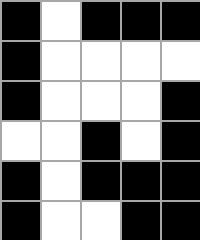[["black", "white", "black", "black", "black"], ["black", "white", "white", "white", "white"], ["black", "white", "white", "white", "black"], ["white", "white", "black", "white", "black"], ["black", "white", "black", "black", "black"], ["black", "white", "white", "black", "black"]]